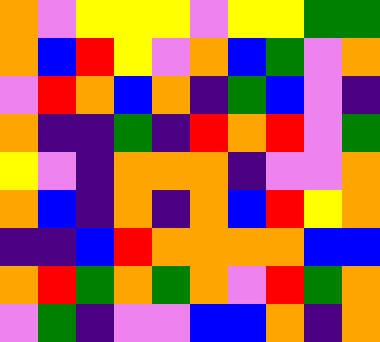[["orange", "violet", "yellow", "yellow", "yellow", "violet", "yellow", "yellow", "green", "green"], ["orange", "blue", "red", "yellow", "violet", "orange", "blue", "green", "violet", "orange"], ["violet", "red", "orange", "blue", "orange", "indigo", "green", "blue", "violet", "indigo"], ["orange", "indigo", "indigo", "green", "indigo", "red", "orange", "red", "violet", "green"], ["yellow", "violet", "indigo", "orange", "orange", "orange", "indigo", "violet", "violet", "orange"], ["orange", "blue", "indigo", "orange", "indigo", "orange", "blue", "red", "yellow", "orange"], ["indigo", "indigo", "blue", "red", "orange", "orange", "orange", "orange", "blue", "blue"], ["orange", "red", "green", "orange", "green", "orange", "violet", "red", "green", "orange"], ["violet", "green", "indigo", "violet", "violet", "blue", "blue", "orange", "indigo", "orange"]]